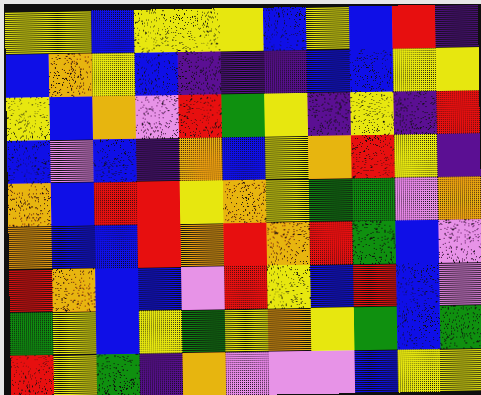[["yellow", "yellow", "blue", "yellow", "yellow", "yellow", "blue", "yellow", "blue", "red", "indigo"], ["blue", "orange", "yellow", "blue", "indigo", "indigo", "indigo", "blue", "blue", "yellow", "yellow"], ["yellow", "blue", "orange", "violet", "red", "green", "yellow", "indigo", "yellow", "indigo", "red"], ["blue", "violet", "blue", "indigo", "orange", "blue", "yellow", "orange", "red", "yellow", "indigo"], ["orange", "blue", "red", "red", "yellow", "orange", "yellow", "green", "green", "violet", "orange"], ["orange", "blue", "blue", "red", "orange", "red", "orange", "red", "green", "blue", "violet"], ["red", "orange", "blue", "blue", "violet", "red", "yellow", "blue", "red", "blue", "violet"], ["green", "yellow", "blue", "yellow", "green", "yellow", "orange", "yellow", "green", "blue", "green"], ["red", "yellow", "green", "indigo", "orange", "violet", "violet", "violet", "blue", "yellow", "yellow"]]